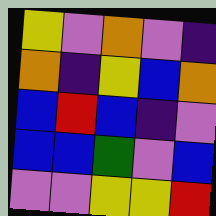[["yellow", "violet", "orange", "violet", "indigo"], ["orange", "indigo", "yellow", "blue", "orange"], ["blue", "red", "blue", "indigo", "violet"], ["blue", "blue", "green", "violet", "blue"], ["violet", "violet", "yellow", "yellow", "red"]]